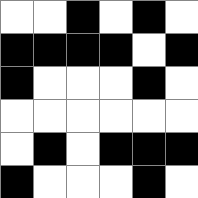[["white", "white", "black", "white", "black", "white"], ["black", "black", "black", "black", "white", "black"], ["black", "white", "white", "white", "black", "white"], ["white", "white", "white", "white", "white", "white"], ["white", "black", "white", "black", "black", "black"], ["black", "white", "white", "white", "black", "white"]]